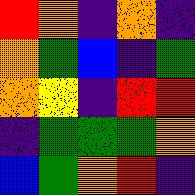[["red", "orange", "indigo", "orange", "indigo"], ["orange", "green", "blue", "indigo", "green"], ["orange", "yellow", "indigo", "red", "red"], ["indigo", "green", "green", "green", "orange"], ["blue", "green", "orange", "red", "indigo"]]